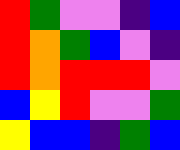[["red", "green", "violet", "violet", "indigo", "blue"], ["red", "orange", "green", "blue", "violet", "indigo"], ["red", "orange", "red", "red", "red", "violet"], ["blue", "yellow", "red", "violet", "violet", "green"], ["yellow", "blue", "blue", "indigo", "green", "blue"]]